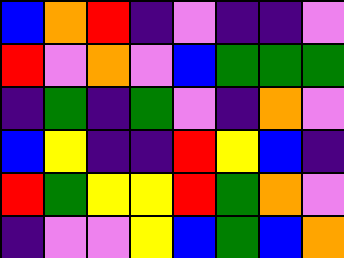[["blue", "orange", "red", "indigo", "violet", "indigo", "indigo", "violet"], ["red", "violet", "orange", "violet", "blue", "green", "green", "green"], ["indigo", "green", "indigo", "green", "violet", "indigo", "orange", "violet"], ["blue", "yellow", "indigo", "indigo", "red", "yellow", "blue", "indigo"], ["red", "green", "yellow", "yellow", "red", "green", "orange", "violet"], ["indigo", "violet", "violet", "yellow", "blue", "green", "blue", "orange"]]